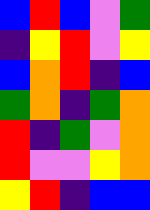[["blue", "red", "blue", "violet", "green"], ["indigo", "yellow", "red", "violet", "yellow"], ["blue", "orange", "red", "indigo", "blue"], ["green", "orange", "indigo", "green", "orange"], ["red", "indigo", "green", "violet", "orange"], ["red", "violet", "violet", "yellow", "orange"], ["yellow", "red", "indigo", "blue", "blue"]]